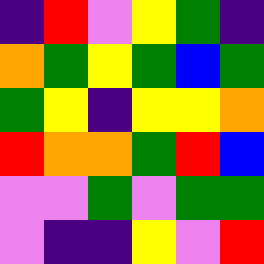[["indigo", "red", "violet", "yellow", "green", "indigo"], ["orange", "green", "yellow", "green", "blue", "green"], ["green", "yellow", "indigo", "yellow", "yellow", "orange"], ["red", "orange", "orange", "green", "red", "blue"], ["violet", "violet", "green", "violet", "green", "green"], ["violet", "indigo", "indigo", "yellow", "violet", "red"]]